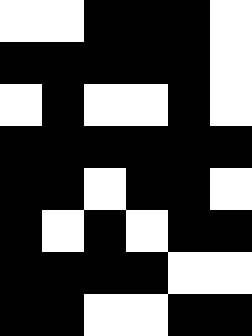[["white", "white", "black", "black", "black", "white"], ["black", "black", "black", "black", "black", "white"], ["white", "black", "white", "white", "black", "white"], ["black", "black", "black", "black", "black", "black"], ["black", "black", "white", "black", "black", "white"], ["black", "white", "black", "white", "black", "black"], ["black", "black", "black", "black", "white", "white"], ["black", "black", "white", "white", "black", "black"]]